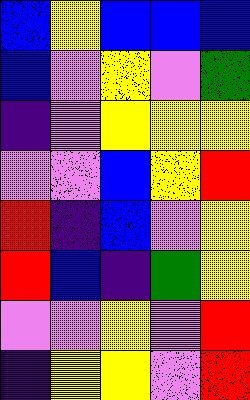[["blue", "yellow", "blue", "blue", "blue"], ["blue", "violet", "yellow", "violet", "green"], ["indigo", "violet", "yellow", "yellow", "yellow"], ["violet", "violet", "blue", "yellow", "red"], ["red", "indigo", "blue", "violet", "yellow"], ["red", "blue", "indigo", "green", "yellow"], ["violet", "violet", "yellow", "violet", "red"], ["indigo", "yellow", "yellow", "violet", "red"]]